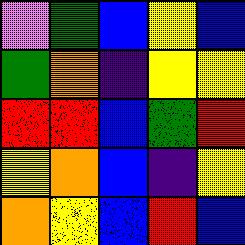[["violet", "green", "blue", "yellow", "blue"], ["green", "orange", "indigo", "yellow", "yellow"], ["red", "red", "blue", "green", "red"], ["yellow", "orange", "blue", "indigo", "yellow"], ["orange", "yellow", "blue", "red", "blue"]]